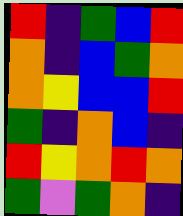[["red", "indigo", "green", "blue", "red"], ["orange", "indigo", "blue", "green", "orange"], ["orange", "yellow", "blue", "blue", "red"], ["green", "indigo", "orange", "blue", "indigo"], ["red", "yellow", "orange", "red", "orange"], ["green", "violet", "green", "orange", "indigo"]]